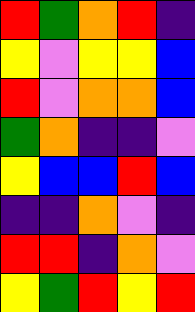[["red", "green", "orange", "red", "indigo"], ["yellow", "violet", "yellow", "yellow", "blue"], ["red", "violet", "orange", "orange", "blue"], ["green", "orange", "indigo", "indigo", "violet"], ["yellow", "blue", "blue", "red", "blue"], ["indigo", "indigo", "orange", "violet", "indigo"], ["red", "red", "indigo", "orange", "violet"], ["yellow", "green", "red", "yellow", "red"]]